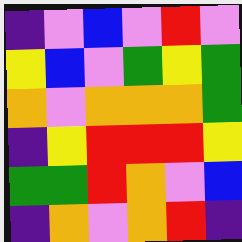[["indigo", "violet", "blue", "violet", "red", "violet"], ["yellow", "blue", "violet", "green", "yellow", "green"], ["orange", "violet", "orange", "orange", "orange", "green"], ["indigo", "yellow", "red", "red", "red", "yellow"], ["green", "green", "red", "orange", "violet", "blue"], ["indigo", "orange", "violet", "orange", "red", "indigo"]]